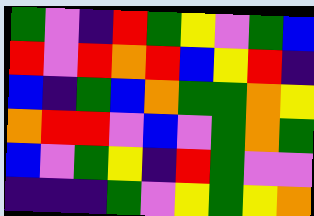[["green", "violet", "indigo", "red", "green", "yellow", "violet", "green", "blue"], ["red", "violet", "red", "orange", "red", "blue", "yellow", "red", "indigo"], ["blue", "indigo", "green", "blue", "orange", "green", "green", "orange", "yellow"], ["orange", "red", "red", "violet", "blue", "violet", "green", "orange", "green"], ["blue", "violet", "green", "yellow", "indigo", "red", "green", "violet", "violet"], ["indigo", "indigo", "indigo", "green", "violet", "yellow", "green", "yellow", "orange"]]